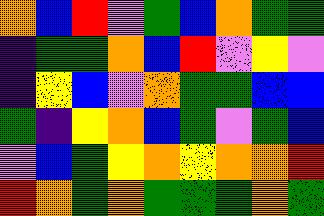[["orange", "blue", "red", "violet", "green", "blue", "orange", "green", "green"], ["indigo", "green", "green", "orange", "blue", "red", "violet", "yellow", "violet"], ["indigo", "yellow", "blue", "violet", "orange", "green", "green", "blue", "blue"], ["green", "indigo", "yellow", "orange", "blue", "green", "violet", "green", "blue"], ["violet", "blue", "green", "yellow", "orange", "yellow", "orange", "orange", "red"], ["red", "orange", "green", "orange", "green", "green", "green", "orange", "green"]]